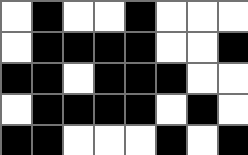[["white", "black", "white", "white", "black", "white", "white", "white"], ["white", "black", "black", "black", "black", "white", "white", "black"], ["black", "black", "white", "black", "black", "black", "white", "white"], ["white", "black", "black", "black", "black", "white", "black", "white"], ["black", "black", "white", "white", "white", "black", "white", "black"]]